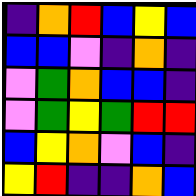[["indigo", "orange", "red", "blue", "yellow", "blue"], ["blue", "blue", "violet", "indigo", "orange", "indigo"], ["violet", "green", "orange", "blue", "blue", "indigo"], ["violet", "green", "yellow", "green", "red", "red"], ["blue", "yellow", "orange", "violet", "blue", "indigo"], ["yellow", "red", "indigo", "indigo", "orange", "blue"]]